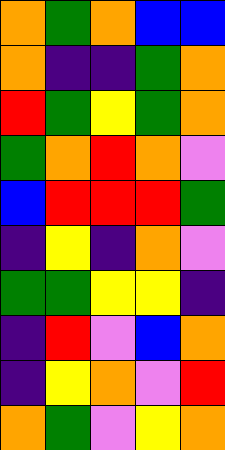[["orange", "green", "orange", "blue", "blue"], ["orange", "indigo", "indigo", "green", "orange"], ["red", "green", "yellow", "green", "orange"], ["green", "orange", "red", "orange", "violet"], ["blue", "red", "red", "red", "green"], ["indigo", "yellow", "indigo", "orange", "violet"], ["green", "green", "yellow", "yellow", "indigo"], ["indigo", "red", "violet", "blue", "orange"], ["indigo", "yellow", "orange", "violet", "red"], ["orange", "green", "violet", "yellow", "orange"]]